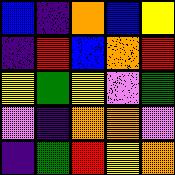[["blue", "indigo", "orange", "blue", "yellow"], ["indigo", "red", "blue", "orange", "red"], ["yellow", "green", "yellow", "violet", "green"], ["violet", "indigo", "orange", "orange", "violet"], ["indigo", "green", "red", "yellow", "orange"]]